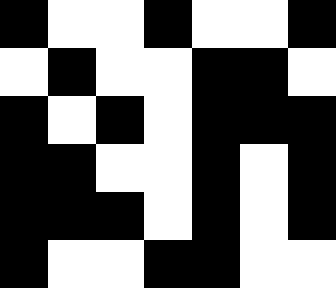[["black", "white", "white", "black", "white", "white", "black"], ["white", "black", "white", "white", "black", "black", "white"], ["black", "white", "black", "white", "black", "black", "black"], ["black", "black", "white", "white", "black", "white", "black"], ["black", "black", "black", "white", "black", "white", "black"], ["black", "white", "white", "black", "black", "white", "white"]]